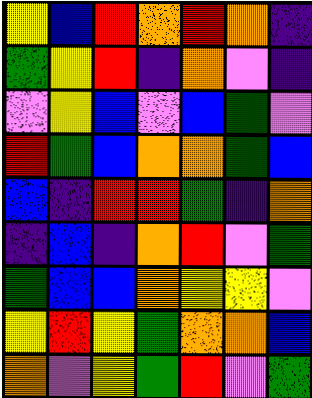[["yellow", "blue", "red", "orange", "red", "orange", "indigo"], ["green", "yellow", "red", "indigo", "orange", "violet", "indigo"], ["violet", "yellow", "blue", "violet", "blue", "green", "violet"], ["red", "green", "blue", "orange", "orange", "green", "blue"], ["blue", "indigo", "red", "red", "green", "indigo", "orange"], ["indigo", "blue", "indigo", "orange", "red", "violet", "green"], ["green", "blue", "blue", "orange", "yellow", "yellow", "violet"], ["yellow", "red", "yellow", "green", "orange", "orange", "blue"], ["orange", "violet", "yellow", "green", "red", "violet", "green"]]